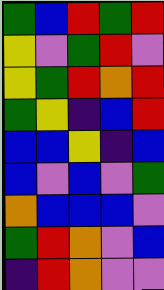[["green", "blue", "red", "green", "red"], ["yellow", "violet", "green", "red", "violet"], ["yellow", "green", "red", "orange", "red"], ["green", "yellow", "indigo", "blue", "red"], ["blue", "blue", "yellow", "indigo", "blue"], ["blue", "violet", "blue", "violet", "green"], ["orange", "blue", "blue", "blue", "violet"], ["green", "red", "orange", "violet", "blue"], ["indigo", "red", "orange", "violet", "violet"]]